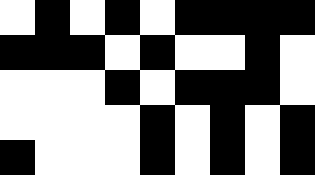[["white", "black", "white", "black", "white", "black", "black", "black", "black"], ["black", "black", "black", "white", "black", "white", "white", "black", "white"], ["white", "white", "white", "black", "white", "black", "black", "black", "white"], ["white", "white", "white", "white", "black", "white", "black", "white", "black"], ["black", "white", "white", "white", "black", "white", "black", "white", "black"]]